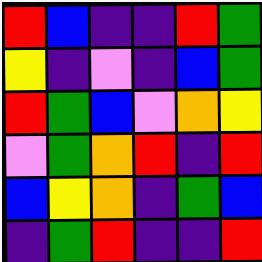[["red", "blue", "indigo", "indigo", "red", "green"], ["yellow", "indigo", "violet", "indigo", "blue", "green"], ["red", "green", "blue", "violet", "orange", "yellow"], ["violet", "green", "orange", "red", "indigo", "red"], ["blue", "yellow", "orange", "indigo", "green", "blue"], ["indigo", "green", "red", "indigo", "indigo", "red"]]